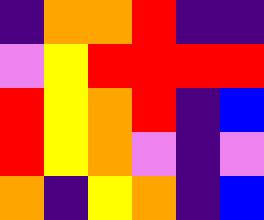[["indigo", "orange", "orange", "red", "indigo", "indigo"], ["violet", "yellow", "red", "red", "red", "red"], ["red", "yellow", "orange", "red", "indigo", "blue"], ["red", "yellow", "orange", "violet", "indigo", "violet"], ["orange", "indigo", "yellow", "orange", "indigo", "blue"]]